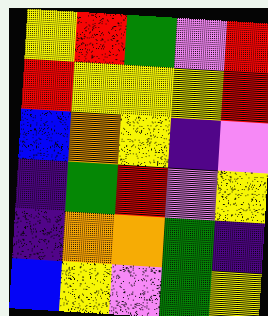[["yellow", "red", "green", "violet", "red"], ["red", "yellow", "yellow", "yellow", "red"], ["blue", "orange", "yellow", "indigo", "violet"], ["indigo", "green", "red", "violet", "yellow"], ["indigo", "orange", "orange", "green", "indigo"], ["blue", "yellow", "violet", "green", "yellow"]]